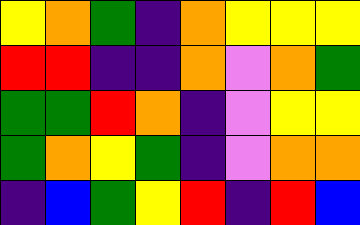[["yellow", "orange", "green", "indigo", "orange", "yellow", "yellow", "yellow"], ["red", "red", "indigo", "indigo", "orange", "violet", "orange", "green"], ["green", "green", "red", "orange", "indigo", "violet", "yellow", "yellow"], ["green", "orange", "yellow", "green", "indigo", "violet", "orange", "orange"], ["indigo", "blue", "green", "yellow", "red", "indigo", "red", "blue"]]